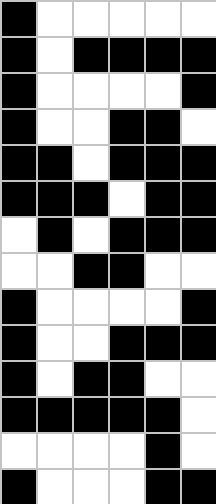[["black", "white", "white", "white", "white", "white"], ["black", "white", "black", "black", "black", "black"], ["black", "white", "white", "white", "white", "black"], ["black", "white", "white", "black", "black", "white"], ["black", "black", "white", "black", "black", "black"], ["black", "black", "black", "white", "black", "black"], ["white", "black", "white", "black", "black", "black"], ["white", "white", "black", "black", "white", "white"], ["black", "white", "white", "white", "white", "black"], ["black", "white", "white", "black", "black", "black"], ["black", "white", "black", "black", "white", "white"], ["black", "black", "black", "black", "black", "white"], ["white", "white", "white", "white", "black", "white"], ["black", "white", "white", "white", "black", "black"]]